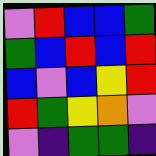[["violet", "red", "blue", "blue", "green"], ["green", "blue", "red", "blue", "red"], ["blue", "violet", "blue", "yellow", "red"], ["red", "green", "yellow", "orange", "violet"], ["violet", "indigo", "green", "green", "indigo"]]